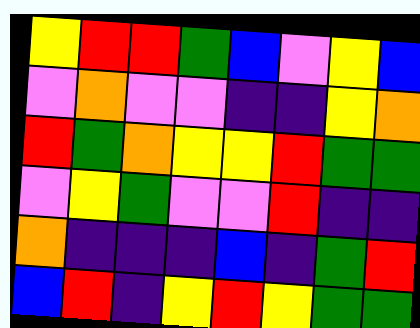[["yellow", "red", "red", "green", "blue", "violet", "yellow", "blue"], ["violet", "orange", "violet", "violet", "indigo", "indigo", "yellow", "orange"], ["red", "green", "orange", "yellow", "yellow", "red", "green", "green"], ["violet", "yellow", "green", "violet", "violet", "red", "indigo", "indigo"], ["orange", "indigo", "indigo", "indigo", "blue", "indigo", "green", "red"], ["blue", "red", "indigo", "yellow", "red", "yellow", "green", "green"]]